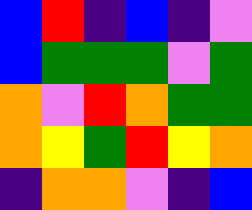[["blue", "red", "indigo", "blue", "indigo", "violet"], ["blue", "green", "green", "green", "violet", "green"], ["orange", "violet", "red", "orange", "green", "green"], ["orange", "yellow", "green", "red", "yellow", "orange"], ["indigo", "orange", "orange", "violet", "indigo", "blue"]]